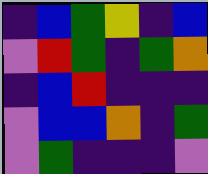[["indigo", "blue", "green", "yellow", "indigo", "blue"], ["violet", "red", "green", "indigo", "green", "orange"], ["indigo", "blue", "red", "indigo", "indigo", "indigo"], ["violet", "blue", "blue", "orange", "indigo", "green"], ["violet", "green", "indigo", "indigo", "indigo", "violet"]]